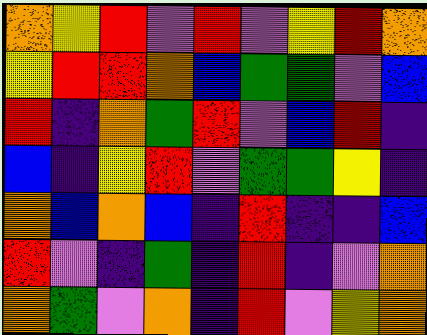[["orange", "yellow", "red", "violet", "red", "violet", "yellow", "red", "orange"], ["yellow", "red", "red", "orange", "blue", "green", "green", "violet", "blue"], ["red", "indigo", "orange", "green", "red", "violet", "blue", "red", "indigo"], ["blue", "indigo", "yellow", "red", "violet", "green", "green", "yellow", "indigo"], ["orange", "blue", "orange", "blue", "indigo", "red", "indigo", "indigo", "blue"], ["red", "violet", "indigo", "green", "indigo", "red", "indigo", "violet", "orange"], ["orange", "green", "violet", "orange", "indigo", "red", "violet", "yellow", "orange"]]